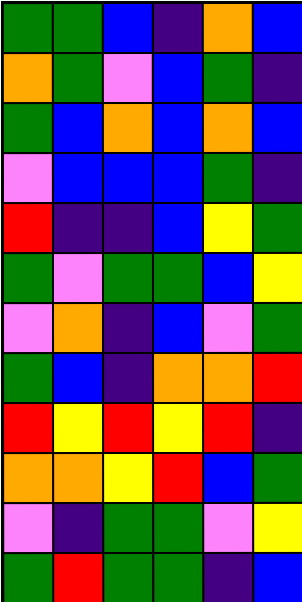[["green", "green", "blue", "indigo", "orange", "blue"], ["orange", "green", "violet", "blue", "green", "indigo"], ["green", "blue", "orange", "blue", "orange", "blue"], ["violet", "blue", "blue", "blue", "green", "indigo"], ["red", "indigo", "indigo", "blue", "yellow", "green"], ["green", "violet", "green", "green", "blue", "yellow"], ["violet", "orange", "indigo", "blue", "violet", "green"], ["green", "blue", "indigo", "orange", "orange", "red"], ["red", "yellow", "red", "yellow", "red", "indigo"], ["orange", "orange", "yellow", "red", "blue", "green"], ["violet", "indigo", "green", "green", "violet", "yellow"], ["green", "red", "green", "green", "indigo", "blue"]]